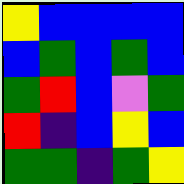[["yellow", "blue", "blue", "blue", "blue"], ["blue", "green", "blue", "green", "blue"], ["green", "red", "blue", "violet", "green"], ["red", "indigo", "blue", "yellow", "blue"], ["green", "green", "indigo", "green", "yellow"]]